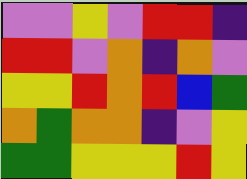[["violet", "violet", "yellow", "violet", "red", "red", "indigo"], ["red", "red", "violet", "orange", "indigo", "orange", "violet"], ["yellow", "yellow", "red", "orange", "red", "blue", "green"], ["orange", "green", "orange", "orange", "indigo", "violet", "yellow"], ["green", "green", "yellow", "yellow", "yellow", "red", "yellow"]]